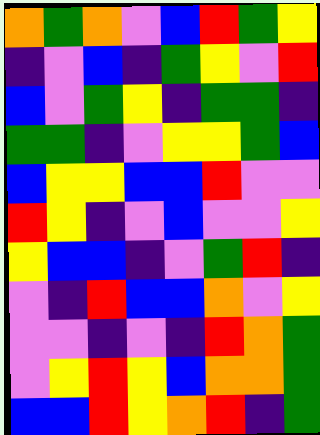[["orange", "green", "orange", "violet", "blue", "red", "green", "yellow"], ["indigo", "violet", "blue", "indigo", "green", "yellow", "violet", "red"], ["blue", "violet", "green", "yellow", "indigo", "green", "green", "indigo"], ["green", "green", "indigo", "violet", "yellow", "yellow", "green", "blue"], ["blue", "yellow", "yellow", "blue", "blue", "red", "violet", "violet"], ["red", "yellow", "indigo", "violet", "blue", "violet", "violet", "yellow"], ["yellow", "blue", "blue", "indigo", "violet", "green", "red", "indigo"], ["violet", "indigo", "red", "blue", "blue", "orange", "violet", "yellow"], ["violet", "violet", "indigo", "violet", "indigo", "red", "orange", "green"], ["violet", "yellow", "red", "yellow", "blue", "orange", "orange", "green"], ["blue", "blue", "red", "yellow", "orange", "red", "indigo", "green"]]